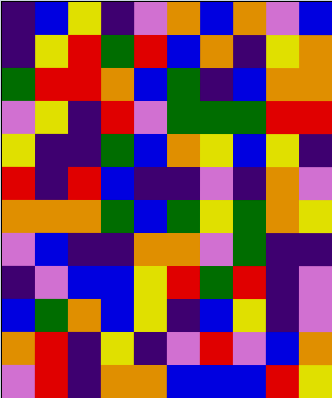[["indigo", "blue", "yellow", "indigo", "violet", "orange", "blue", "orange", "violet", "blue"], ["indigo", "yellow", "red", "green", "red", "blue", "orange", "indigo", "yellow", "orange"], ["green", "red", "red", "orange", "blue", "green", "indigo", "blue", "orange", "orange"], ["violet", "yellow", "indigo", "red", "violet", "green", "green", "green", "red", "red"], ["yellow", "indigo", "indigo", "green", "blue", "orange", "yellow", "blue", "yellow", "indigo"], ["red", "indigo", "red", "blue", "indigo", "indigo", "violet", "indigo", "orange", "violet"], ["orange", "orange", "orange", "green", "blue", "green", "yellow", "green", "orange", "yellow"], ["violet", "blue", "indigo", "indigo", "orange", "orange", "violet", "green", "indigo", "indigo"], ["indigo", "violet", "blue", "blue", "yellow", "red", "green", "red", "indigo", "violet"], ["blue", "green", "orange", "blue", "yellow", "indigo", "blue", "yellow", "indigo", "violet"], ["orange", "red", "indigo", "yellow", "indigo", "violet", "red", "violet", "blue", "orange"], ["violet", "red", "indigo", "orange", "orange", "blue", "blue", "blue", "red", "yellow"]]